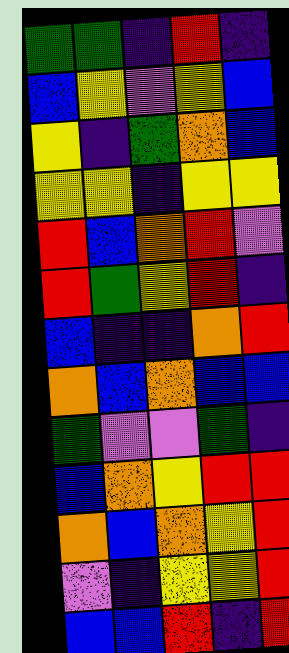[["green", "green", "indigo", "red", "indigo"], ["blue", "yellow", "violet", "yellow", "blue"], ["yellow", "indigo", "green", "orange", "blue"], ["yellow", "yellow", "indigo", "yellow", "yellow"], ["red", "blue", "orange", "red", "violet"], ["red", "green", "yellow", "red", "indigo"], ["blue", "indigo", "indigo", "orange", "red"], ["orange", "blue", "orange", "blue", "blue"], ["green", "violet", "violet", "green", "indigo"], ["blue", "orange", "yellow", "red", "red"], ["orange", "blue", "orange", "yellow", "red"], ["violet", "indigo", "yellow", "yellow", "red"], ["blue", "blue", "red", "indigo", "red"]]